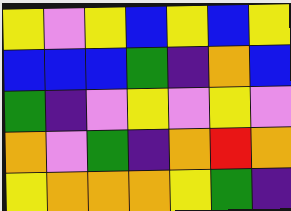[["yellow", "violet", "yellow", "blue", "yellow", "blue", "yellow"], ["blue", "blue", "blue", "green", "indigo", "orange", "blue"], ["green", "indigo", "violet", "yellow", "violet", "yellow", "violet"], ["orange", "violet", "green", "indigo", "orange", "red", "orange"], ["yellow", "orange", "orange", "orange", "yellow", "green", "indigo"]]